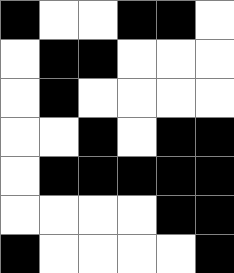[["black", "white", "white", "black", "black", "white"], ["white", "black", "black", "white", "white", "white"], ["white", "black", "white", "white", "white", "white"], ["white", "white", "black", "white", "black", "black"], ["white", "black", "black", "black", "black", "black"], ["white", "white", "white", "white", "black", "black"], ["black", "white", "white", "white", "white", "black"]]